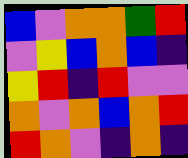[["blue", "violet", "orange", "orange", "green", "red"], ["violet", "yellow", "blue", "orange", "blue", "indigo"], ["yellow", "red", "indigo", "red", "violet", "violet"], ["orange", "violet", "orange", "blue", "orange", "red"], ["red", "orange", "violet", "indigo", "orange", "indigo"]]